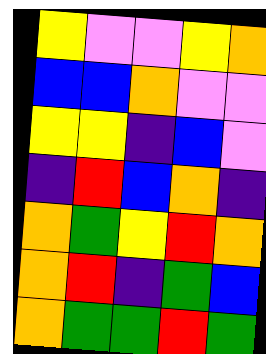[["yellow", "violet", "violet", "yellow", "orange"], ["blue", "blue", "orange", "violet", "violet"], ["yellow", "yellow", "indigo", "blue", "violet"], ["indigo", "red", "blue", "orange", "indigo"], ["orange", "green", "yellow", "red", "orange"], ["orange", "red", "indigo", "green", "blue"], ["orange", "green", "green", "red", "green"]]